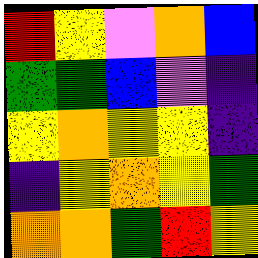[["red", "yellow", "violet", "orange", "blue"], ["green", "green", "blue", "violet", "indigo"], ["yellow", "orange", "yellow", "yellow", "indigo"], ["indigo", "yellow", "orange", "yellow", "green"], ["orange", "orange", "green", "red", "yellow"]]